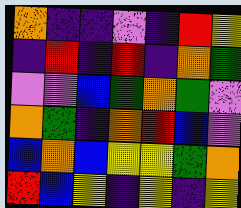[["orange", "indigo", "indigo", "violet", "indigo", "red", "yellow"], ["indigo", "red", "indigo", "red", "indigo", "orange", "green"], ["violet", "violet", "blue", "green", "orange", "green", "violet"], ["orange", "green", "indigo", "orange", "red", "blue", "violet"], ["blue", "orange", "blue", "yellow", "yellow", "green", "orange"], ["red", "blue", "yellow", "indigo", "yellow", "indigo", "yellow"]]